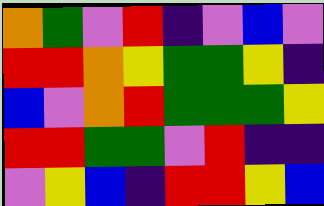[["orange", "green", "violet", "red", "indigo", "violet", "blue", "violet"], ["red", "red", "orange", "yellow", "green", "green", "yellow", "indigo"], ["blue", "violet", "orange", "red", "green", "green", "green", "yellow"], ["red", "red", "green", "green", "violet", "red", "indigo", "indigo"], ["violet", "yellow", "blue", "indigo", "red", "red", "yellow", "blue"]]